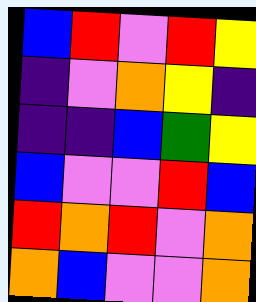[["blue", "red", "violet", "red", "yellow"], ["indigo", "violet", "orange", "yellow", "indigo"], ["indigo", "indigo", "blue", "green", "yellow"], ["blue", "violet", "violet", "red", "blue"], ["red", "orange", "red", "violet", "orange"], ["orange", "blue", "violet", "violet", "orange"]]